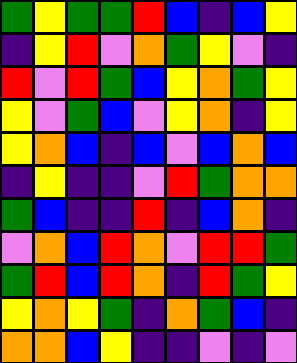[["green", "yellow", "green", "green", "red", "blue", "indigo", "blue", "yellow"], ["indigo", "yellow", "red", "violet", "orange", "green", "yellow", "violet", "indigo"], ["red", "violet", "red", "green", "blue", "yellow", "orange", "green", "yellow"], ["yellow", "violet", "green", "blue", "violet", "yellow", "orange", "indigo", "yellow"], ["yellow", "orange", "blue", "indigo", "blue", "violet", "blue", "orange", "blue"], ["indigo", "yellow", "indigo", "indigo", "violet", "red", "green", "orange", "orange"], ["green", "blue", "indigo", "indigo", "red", "indigo", "blue", "orange", "indigo"], ["violet", "orange", "blue", "red", "orange", "violet", "red", "red", "green"], ["green", "red", "blue", "red", "orange", "indigo", "red", "green", "yellow"], ["yellow", "orange", "yellow", "green", "indigo", "orange", "green", "blue", "indigo"], ["orange", "orange", "blue", "yellow", "indigo", "indigo", "violet", "indigo", "violet"]]